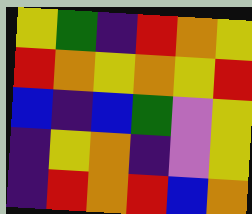[["yellow", "green", "indigo", "red", "orange", "yellow"], ["red", "orange", "yellow", "orange", "yellow", "red"], ["blue", "indigo", "blue", "green", "violet", "yellow"], ["indigo", "yellow", "orange", "indigo", "violet", "yellow"], ["indigo", "red", "orange", "red", "blue", "orange"]]